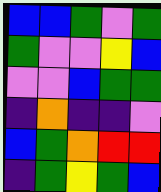[["blue", "blue", "green", "violet", "green"], ["green", "violet", "violet", "yellow", "blue"], ["violet", "violet", "blue", "green", "green"], ["indigo", "orange", "indigo", "indigo", "violet"], ["blue", "green", "orange", "red", "red"], ["indigo", "green", "yellow", "green", "blue"]]